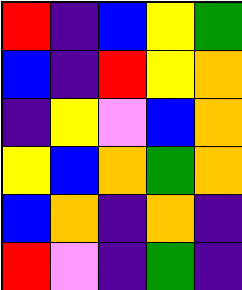[["red", "indigo", "blue", "yellow", "green"], ["blue", "indigo", "red", "yellow", "orange"], ["indigo", "yellow", "violet", "blue", "orange"], ["yellow", "blue", "orange", "green", "orange"], ["blue", "orange", "indigo", "orange", "indigo"], ["red", "violet", "indigo", "green", "indigo"]]